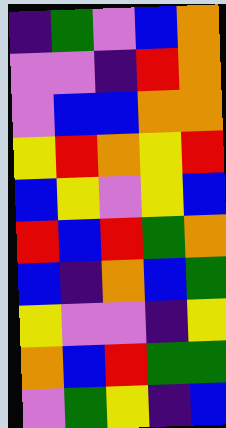[["indigo", "green", "violet", "blue", "orange"], ["violet", "violet", "indigo", "red", "orange"], ["violet", "blue", "blue", "orange", "orange"], ["yellow", "red", "orange", "yellow", "red"], ["blue", "yellow", "violet", "yellow", "blue"], ["red", "blue", "red", "green", "orange"], ["blue", "indigo", "orange", "blue", "green"], ["yellow", "violet", "violet", "indigo", "yellow"], ["orange", "blue", "red", "green", "green"], ["violet", "green", "yellow", "indigo", "blue"]]